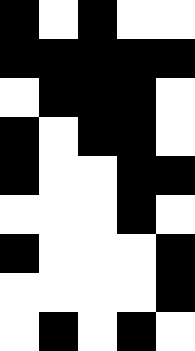[["black", "white", "black", "white", "white"], ["black", "black", "black", "black", "black"], ["white", "black", "black", "black", "white"], ["black", "white", "black", "black", "white"], ["black", "white", "white", "black", "black"], ["white", "white", "white", "black", "white"], ["black", "white", "white", "white", "black"], ["white", "white", "white", "white", "black"], ["white", "black", "white", "black", "white"]]